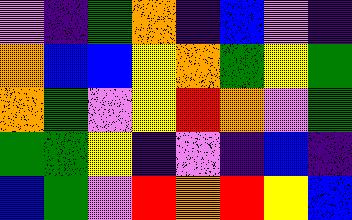[["violet", "indigo", "green", "orange", "indigo", "blue", "violet", "indigo"], ["orange", "blue", "blue", "yellow", "orange", "green", "yellow", "green"], ["orange", "green", "violet", "yellow", "red", "orange", "violet", "green"], ["green", "green", "yellow", "indigo", "violet", "indigo", "blue", "indigo"], ["blue", "green", "violet", "red", "orange", "red", "yellow", "blue"]]